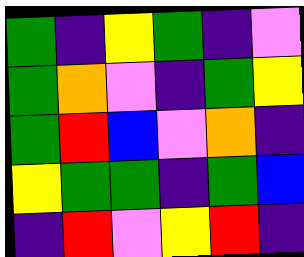[["green", "indigo", "yellow", "green", "indigo", "violet"], ["green", "orange", "violet", "indigo", "green", "yellow"], ["green", "red", "blue", "violet", "orange", "indigo"], ["yellow", "green", "green", "indigo", "green", "blue"], ["indigo", "red", "violet", "yellow", "red", "indigo"]]